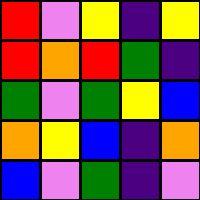[["red", "violet", "yellow", "indigo", "yellow"], ["red", "orange", "red", "green", "indigo"], ["green", "violet", "green", "yellow", "blue"], ["orange", "yellow", "blue", "indigo", "orange"], ["blue", "violet", "green", "indigo", "violet"]]